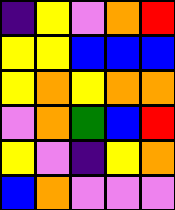[["indigo", "yellow", "violet", "orange", "red"], ["yellow", "yellow", "blue", "blue", "blue"], ["yellow", "orange", "yellow", "orange", "orange"], ["violet", "orange", "green", "blue", "red"], ["yellow", "violet", "indigo", "yellow", "orange"], ["blue", "orange", "violet", "violet", "violet"]]